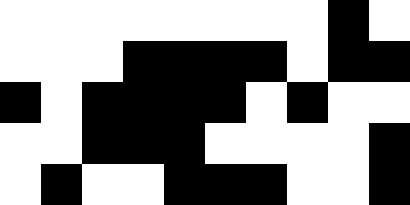[["white", "white", "white", "white", "white", "white", "white", "white", "black", "white"], ["white", "white", "white", "black", "black", "black", "black", "white", "black", "black"], ["black", "white", "black", "black", "black", "black", "white", "black", "white", "white"], ["white", "white", "black", "black", "black", "white", "white", "white", "white", "black"], ["white", "black", "white", "white", "black", "black", "black", "white", "white", "black"]]